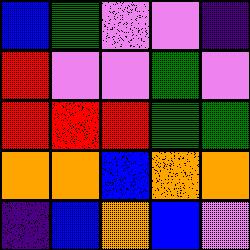[["blue", "green", "violet", "violet", "indigo"], ["red", "violet", "violet", "green", "violet"], ["red", "red", "red", "green", "green"], ["orange", "orange", "blue", "orange", "orange"], ["indigo", "blue", "orange", "blue", "violet"]]